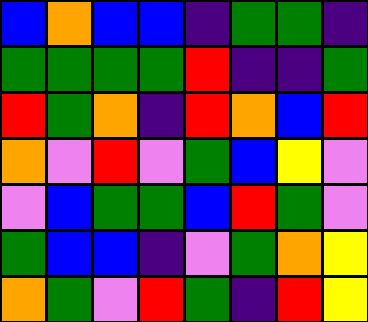[["blue", "orange", "blue", "blue", "indigo", "green", "green", "indigo"], ["green", "green", "green", "green", "red", "indigo", "indigo", "green"], ["red", "green", "orange", "indigo", "red", "orange", "blue", "red"], ["orange", "violet", "red", "violet", "green", "blue", "yellow", "violet"], ["violet", "blue", "green", "green", "blue", "red", "green", "violet"], ["green", "blue", "blue", "indigo", "violet", "green", "orange", "yellow"], ["orange", "green", "violet", "red", "green", "indigo", "red", "yellow"]]